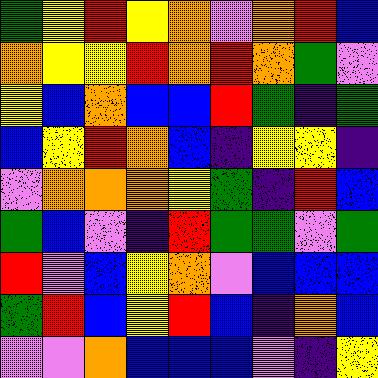[["green", "yellow", "red", "yellow", "orange", "violet", "orange", "red", "blue"], ["orange", "yellow", "yellow", "red", "orange", "red", "orange", "green", "violet"], ["yellow", "blue", "orange", "blue", "blue", "red", "green", "indigo", "green"], ["blue", "yellow", "red", "orange", "blue", "indigo", "yellow", "yellow", "indigo"], ["violet", "orange", "orange", "orange", "yellow", "green", "indigo", "red", "blue"], ["green", "blue", "violet", "indigo", "red", "green", "green", "violet", "green"], ["red", "violet", "blue", "yellow", "orange", "violet", "blue", "blue", "blue"], ["green", "red", "blue", "yellow", "red", "blue", "indigo", "orange", "blue"], ["violet", "violet", "orange", "blue", "blue", "blue", "violet", "indigo", "yellow"]]